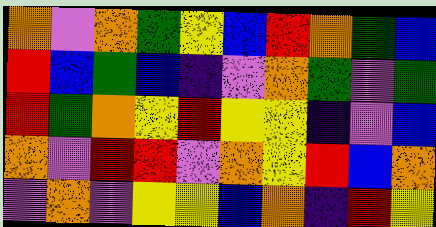[["orange", "violet", "orange", "green", "yellow", "blue", "red", "orange", "green", "blue"], ["red", "blue", "green", "blue", "indigo", "violet", "orange", "green", "violet", "green"], ["red", "green", "orange", "yellow", "red", "yellow", "yellow", "indigo", "violet", "blue"], ["orange", "violet", "red", "red", "violet", "orange", "yellow", "red", "blue", "orange"], ["violet", "orange", "violet", "yellow", "yellow", "blue", "orange", "indigo", "red", "yellow"]]